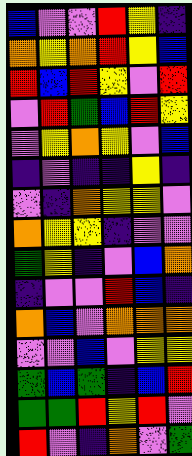[["blue", "violet", "violet", "red", "yellow", "indigo"], ["orange", "yellow", "orange", "red", "yellow", "blue"], ["red", "blue", "red", "yellow", "violet", "red"], ["violet", "red", "green", "blue", "red", "yellow"], ["violet", "yellow", "orange", "yellow", "violet", "blue"], ["indigo", "violet", "indigo", "indigo", "yellow", "indigo"], ["violet", "indigo", "orange", "yellow", "yellow", "violet"], ["orange", "yellow", "yellow", "indigo", "violet", "violet"], ["green", "yellow", "indigo", "violet", "blue", "orange"], ["indigo", "violet", "violet", "red", "blue", "indigo"], ["orange", "blue", "violet", "orange", "orange", "orange"], ["violet", "violet", "blue", "violet", "yellow", "yellow"], ["green", "blue", "green", "indigo", "blue", "red"], ["green", "green", "red", "yellow", "red", "violet"], ["red", "violet", "indigo", "orange", "violet", "green"]]